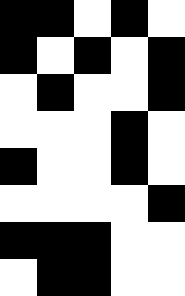[["black", "black", "white", "black", "white"], ["black", "white", "black", "white", "black"], ["white", "black", "white", "white", "black"], ["white", "white", "white", "black", "white"], ["black", "white", "white", "black", "white"], ["white", "white", "white", "white", "black"], ["black", "black", "black", "white", "white"], ["white", "black", "black", "white", "white"]]